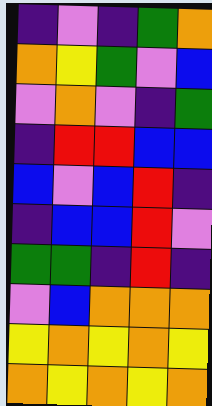[["indigo", "violet", "indigo", "green", "orange"], ["orange", "yellow", "green", "violet", "blue"], ["violet", "orange", "violet", "indigo", "green"], ["indigo", "red", "red", "blue", "blue"], ["blue", "violet", "blue", "red", "indigo"], ["indigo", "blue", "blue", "red", "violet"], ["green", "green", "indigo", "red", "indigo"], ["violet", "blue", "orange", "orange", "orange"], ["yellow", "orange", "yellow", "orange", "yellow"], ["orange", "yellow", "orange", "yellow", "orange"]]